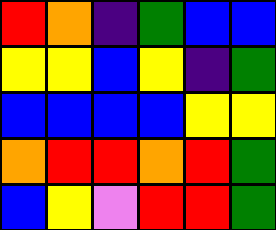[["red", "orange", "indigo", "green", "blue", "blue"], ["yellow", "yellow", "blue", "yellow", "indigo", "green"], ["blue", "blue", "blue", "blue", "yellow", "yellow"], ["orange", "red", "red", "orange", "red", "green"], ["blue", "yellow", "violet", "red", "red", "green"]]